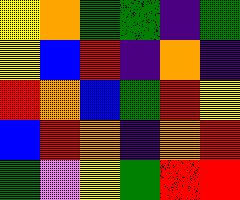[["yellow", "orange", "green", "green", "indigo", "green"], ["yellow", "blue", "red", "indigo", "orange", "indigo"], ["red", "orange", "blue", "green", "red", "yellow"], ["blue", "red", "orange", "indigo", "orange", "red"], ["green", "violet", "yellow", "green", "red", "red"]]